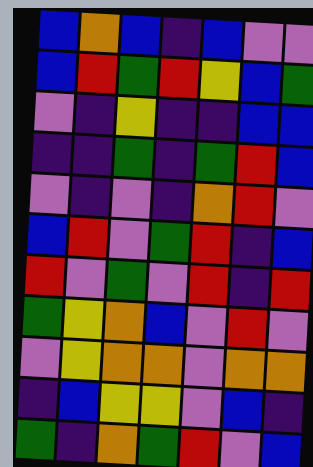[["blue", "orange", "blue", "indigo", "blue", "violet", "violet"], ["blue", "red", "green", "red", "yellow", "blue", "green"], ["violet", "indigo", "yellow", "indigo", "indigo", "blue", "blue"], ["indigo", "indigo", "green", "indigo", "green", "red", "blue"], ["violet", "indigo", "violet", "indigo", "orange", "red", "violet"], ["blue", "red", "violet", "green", "red", "indigo", "blue"], ["red", "violet", "green", "violet", "red", "indigo", "red"], ["green", "yellow", "orange", "blue", "violet", "red", "violet"], ["violet", "yellow", "orange", "orange", "violet", "orange", "orange"], ["indigo", "blue", "yellow", "yellow", "violet", "blue", "indigo"], ["green", "indigo", "orange", "green", "red", "violet", "blue"]]